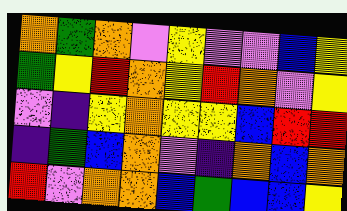[["orange", "green", "orange", "violet", "yellow", "violet", "violet", "blue", "yellow"], ["green", "yellow", "red", "orange", "yellow", "red", "orange", "violet", "yellow"], ["violet", "indigo", "yellow", "orange", "yellow", "yellow", "blue", "red", "red"], ["indigo", "green", "blue", "orange", "violet", "indigo", "orange", "blue", "orange"], ["red", "violet", "orange", "orange", "blue", "green", "blue", "blue", "yellow"]]